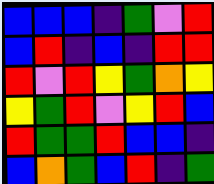[["blue", "blue", "blue", "indigo", "green", "violet", "red"], ["blue", "red", "indigo", "blue", "indigo", "red", "red"], ["red", "violet", "red", "yellow", "green", "orange", "yellow"], ["yellow", "green", "red", "violet", "yellow", "red", "blue"], ["red", "green", "green", "red", "blue", "blue", "indigo"], ["blue", "orange", "green", "blue", "red", "indigo", "green"]]